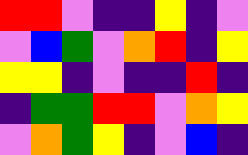[["red", "red", "violet", "indigo", "indigo", "yellow", "indigo", "violet"], ["violet", "blue", "green", "violet", "orange", "red", "indigo", "yellow"], ["yellow", "yellow", "indigo", "violet", "indigo", "indigo", "red", "indigo"], ["indigo", "green", "green", "red", "red", "violet", "orange", "yellow"], ["violet", "orange", "green", "yellow", "indigo", "violet", "blue", "indigo"]]